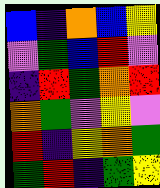[["blue", "indigo", "orange", "blue", "yellow"], ["violet", "green", "blue", "red", "violet"], ["indigo", "red", "green", "orange", "red"], ["orange", "green", "violet", "yellow", "violet"], ["red", "indigo", "yellow", "orange", "green"], ["green", "red", "indigo", "green", "yellow"]]